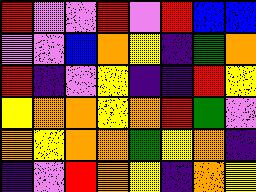[["red", "violet", "violet", "red", "violet", "red", "blue", "blue"], ["violet", "violet", "blue", "orange", "yellow", "indigo", "green", "orange"], ["red", "indigo", "violet", "yellow", "indigo", "indigo", "red", "yellow"], ["yellow", "orange", "orange", "yellow", "orange", "red", "green", "violet"], ["orange", "yellow", "orange", "orange", "green", "yellow", "orange", "indigo"], ["indigo", "violet", "red", "orange", "yellow", "indigo", "orange", "yellow"]]